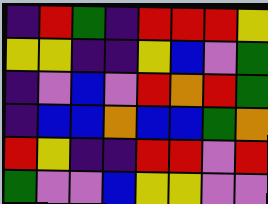[["indigo", "red", "green", "indigo", "red", "red", "red", "yellow"], ["yellow", "yellow", "indigo", "indigo", "yellow", "blue", "violet", "green"], ["indigo", "violet", "blue", "violet", "red", "orange", "red", "green"], ["indigo", "blue", "blue", "orange", "blue", "blue", "green", "orange"], ["red", "yellow", "indigo", "indigo", "red", "red", "violet", "red"], ["green", "violet", "violet", "blue", "yellow", "yellow", "violet", "violet"]]